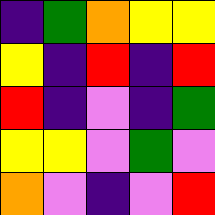[["indigo", "green", "orange", "yellow", "yellow"], ["yellow", "indigo", "red", "indigo", "red"], ["red", "indigo", "violet", "indigo", "green"], ["yellow", "yellow", "violet", "green", "violet"], ["orange", "violet", "indigo", "violet", "red"]]